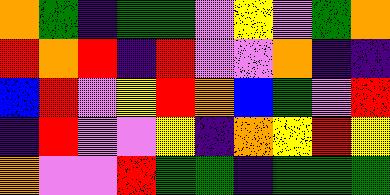[["orange", "green", "indigo", "green", "green", "violet", "yellow", "violet", "green", "orange"], ["red", "orange", "red", "indigo", "red", "violet", "violet", "orange", "indigo", "indigo"], ["blue", "red", "violet", "yellow", "red", "orange", "blue", "green", "violet", "red"], ["indigo", "red", "violet", "violet", "yellow", "indigo", "orange", "yellow", "red", "yellow"], ["orange", "violet", "violet", "red", "green", "green", "indigo", "green", "green", "green"]]